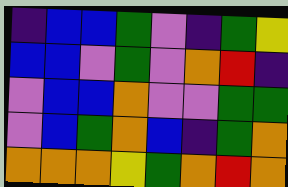[["indigo", "blue", "blue", "green", "violet", "indigo", "green", "yellow"], ["blue", "blue", "violet", "green", "violet", "orange", "red", "indigo"], ["violet", "blue", "blue", "orange", "violet", "violet", "green", "green"], ["violet", "blue", "green", "orange", "blue", "indigo", "green", "orange"], ["orange", "orange", "orange", "yellow", "green", "orange", "red", "orange"]]